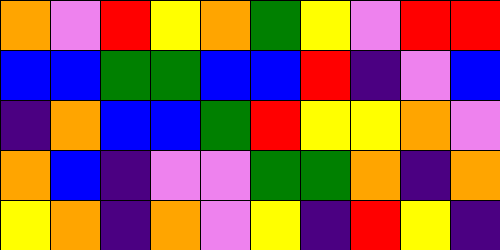[["orange", "violet", "red", "yellow", "orange", "green", "yellow", "violet", "red", "red"], ["blue", "blue", "green", "green", "blue", "blue", "red", "indigo", "violet", "blue"], ["indigo", "orange", "blue", "blue", "green", "red", "yellow", "yellow", "orange", "violet"], ["orange", "blue", "indigo", "violet", "violet", "green", "green", "orange", "indigo", "orange"], ["yellow", "orange", "indigo", "orange", "violet", "yellow", "indigo", "red", "yellow", "indigo"]]